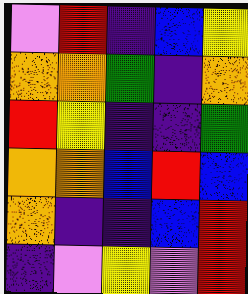[["violet", "red", "indigo", "blue", "yellow"], ["orange", "orange", "green", "indigo", "orange"], ["red", "yellow", "indigo", "indigo", "green"], ["orange", "orange", "blue", "red", "blue"], ["orange", "indigo", "indigo", "blue", "red"], ["indigo", "violet", "yellow", "violet", "red"]]